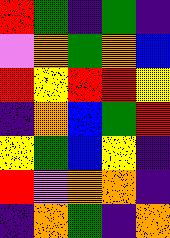[["red", "green", "indigo", "green", "indigo"], ["violet", "orange", "green", "orange", "blue"], ["red", "yellow", "red", "red", "yellow"], ["indigo", "orange", "blue", "green", "red"], ["yellow", "green", "blue", "yellow", "indigo"], ["red", "violet", "orange", "orange", "indigo"], ["indigo", "orange", "green", "indigo", "orange"]]